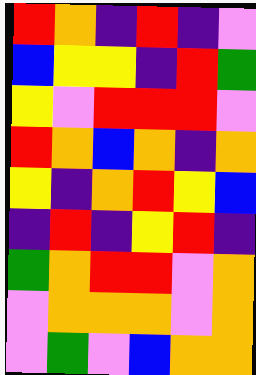[["red", "orange", "indigo", "red", "indigo", "violet"], ["blue", "yellow", "yellow", "indigo", "red", "green"], ["yellow", "violet", "red", "red", "red", "violet"], ["red", "orange", "blue", "orange", "indigo", "orange"], ["yellow", "indigo", "orange", "red", "yellow", "blue"], ["indigo", "red", "indigo", "yellow", "red", "indigo"], ["green", "orange", "red", "red", "violet", "orange"], ["violet", "orange", "orange", "orange", "violet", "orange"], ["violet", "green", "violet", "blue", "orange", "orange"]]